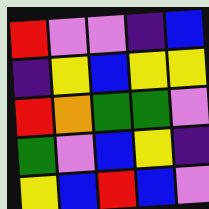[["red", "violet", "violet", "indigo", "blue"], ["indigo", "yellow", "blue", "yellow", "yellow"], ["red", "orange", "green", "green", "violet"], ["green", "violet", "blue", "yellow", "indigo"], ["yellow", "blue", "red", "blue", "violet"]]